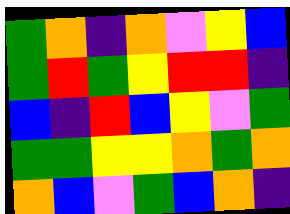[["green", "orange", "indigo", "orange", "violet", "yellow", "blue"], ["green", "red", "green", "yellow", "red", "red", "indigo"], ["blue", "indigo", "red", "blue", "yellow", "violet", "green"], ["green", "green", "yellow", "yellow", "orange", "green", "orange"], ["orange", "blue", "violet", "green", "blue", "orange", "indigo"]]